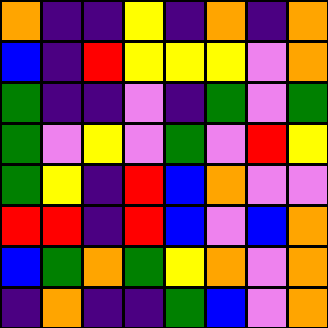[["orange", "indigo", "indigo", "yellow", "indigo", "orange", "indigo", "orange"], ["blue", "indigo", "red", "yellow", "yellow", "yellow", "violet", "orange"], ["green", "indigo", "indigo", "violet", "indigo", "green", "violet", "green"], ["green", "violet", "yellow", "violet", "green", "violet", "red", "yellow"], ["green", "yellow", "indigo", "red", "blue", "orange", "violet", "violet"], ["red", "red", "indigo", "red", "blue", "violet", "blue", "orange"], ["blue", "green", "orange", "green", "yellow", "orange", "violet", "orange"], ["indigo", "orange", "indigo", "indigo", "green", "blue", "violet", "orange"]]